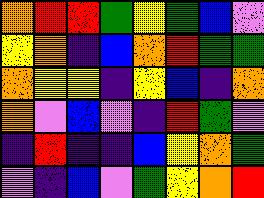[["orange", "red", "red", "green", "yellow", "green", "blue", "violet"], ["yellow", "orange", "indigo", "blue", "orange", "red", "green", "green"], ["orange", "yellow", "yellow", "indigo", "yellow", "blue", "indigo", "orange"], ["orange", "violet", "blue", "violet", "indigo", "red", "green", "violet"], ["indigo", "red", "indigo", "indigo", "blue", "yellow", "orange", "green"], ["violet", "indigo", "blue", "violet", "green", "yellow", "orange", "red"]]